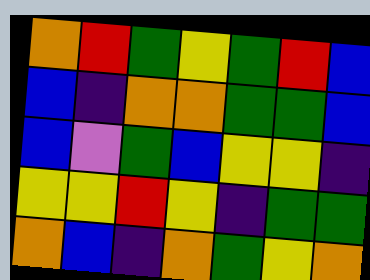[["orange", "red", "green", "yellow", "green", "red", "blue"], ["blue", "indigo", "orange", "orange", "green", "green", "blue"], ["blue", "violet", "green", "blue", "yellow", "yellow", "indigo"], ["yellow", "yellow", "red", "yellow", "indigo", "green", "green"], ["orange", "blue", "indigo", "orange", "green", "yellow", "orange"]]